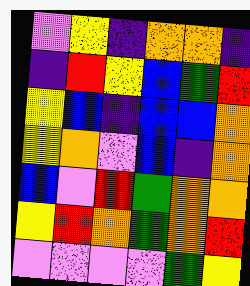[["violet", "yellow", "indigo", "orange", "orange", "indigo"], ["indigo", "red", "yellow", "blue", "green", "red"], ["yellow", "blue", "indigo", "blue", "blue", "orange"], ["yellow", "orange", "violet", "blue", "indigo", "orange"], ["blue", "violet", "red", "green", "orange", "orange"], ["yellow", "red", "orange", "green", "orange", "red"], ["violet", "violet", "violet", "violet", "green", "yellow"]]